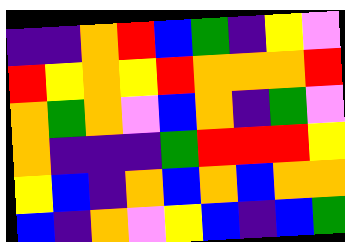[["indigo", "indigo", "orange", "red", "blue", "green", "indigo", "yellow", "violet"], ["red", "yellow", "orange", "yellow", "red", "orange", "orange", "orange", "red"], ["orange", "green", "orange", "violet", "blue", "orange", "indigo", "green", "violet"], ["orange", "indigo", "indigo", "indigo", "green", "red", "red", "red", "yellow"], ["yellow", "blue", "indigo", "orange", "blue", "orange", "blue", "orange", "orange"], ["blue", "indigo", "orange", "violet", "yellow", "blue", "indigo", "blue", "green"]]